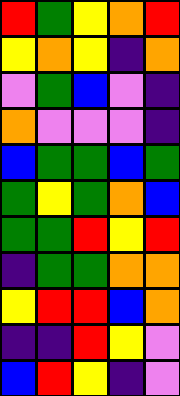[["red", "green", "yellow", "orange", "red"], ["yellow", "orange", "yellow", "indigo", "orange"], ["violet", "green", "blue", "violet", "indigo"], ["orange", "violet", "violet", "violet", "indigo"], ["blue", "green", "green", "blue", "green"], ["green", "yellow", "green", "orange", "blue"], ["green", "green", "red", "yellow", "red"], ["indigo", "green", "green", "orange", "orange"], ["yellow", "red", "red", "blue", "orange"], ["indigo", "indigo", "red", "yellow", "violet"], ["blue", "red", "yellow", "indigo", "violet"]]